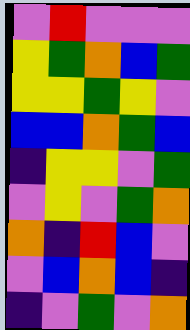[["violet", "red", "violet", "violet", "violet"], ["yellow", "green", "orange", "blue", "green"], ["yellow", "yellow", "green", "yellow", "violet"], ["blue", "blue", "orange", "green", "blue"], ["indigo", "yellow", "yellow", "violet", "green"], ["violet", "yellow", "violet", "green", "orange"], ["orange", "indigo", "red", "blue", "violet"], ["violet", "blue", "orange", "blue", "indigo"], ["indigo", "violet", "green", "violet", "orange"]]